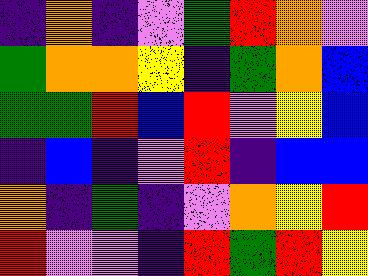[["indigo", "orange", "indigo", "violet", "green", "red", "orange", "violet"], ["green", "orange", "orange", "yellow", "indigo", "green", "orange", "blue"], ["green", "green", "red", "blue", "red", "violet", "yellow", "blue"], ["indigo", "blue", "indigo", "violet", "red", "indigo", "blue", "blue"], ["orange", "indigo", "green", "indigo", "violet", "orange", "yellow", "red"], ["red", "violet", "violet", "indigo", "red", "green", "red", "yellow"]]